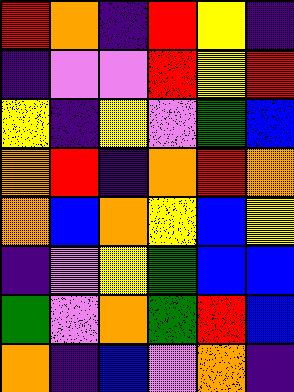[["red", "orange", "indigo", "red", "yellow", "indigo"], ["indigo", "violet", "violet", "red", "yellow", "red"], ["yellow", "indigo", "yellow", "violet", "green", "blue"], ["orange", "red", "indigo", "orange", "red", "orange"], ["orange", "blue", "orange", "yellow", "blue", "yellow"], ["indigo", "violet", "yellow", "green", "blue", "blue"], ["green", "violet", "orange", "green", "red", "blue"], ["orange", "indigo", "blue", "violet", "orange", "indigo"]]